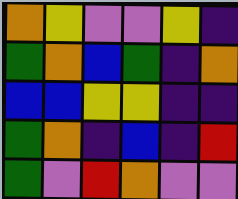[["orange", "yellow", "violet", "violet", "yellow", "indigo"], ["green", "orange", "blue", "green", "indigo", "orange"], ["blue", "blue", "yellow", "yellow", "indigo", "indigo"], ["green", "orange", "indigo", "blue", "indigo", "red"], ["green", "violet", "red", "orange", "violet", "violet"]]